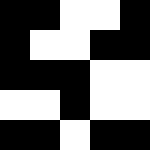[["black", "black", "white", "white", "black"], ["black", "white", "white", "black", "black"], ["black", "black", "black", "white", "white"], ["white", "white", "black", "white", "white"], ["black", "black", "white", "black", "black"]]